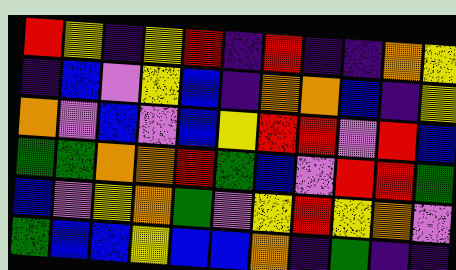[["red", "yellow", "indigo", "yellow", "red", "indigo", "red", "indigo", "indigo", "orange", "yellow"], ["indigo", "blue", "violet", "yellow", "blue", "indigo", "orange", "orange", "blue", "indigo", "yellow"], ["orange", "violet", "blue", "violet", "blue", "yellow", "red", "red", "violet", "red", "blue"], ["green", "green", "orange", "orange", "red", "green", "blue", "violet", "red", "red", "green"], ["blue", "violet", "yellow", "orange", "green", "violet", "yellow", "red", "yellow", "orange", "violet"], ["green", "blue", "blue", "yellow", "blue", "blue", "orange", "indigo", "green", "indigo", "indigo"]]